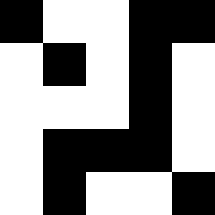[["black", "white", "white", "black", "black"], ["white", "black", "white", "black", "white"], ["white", "white", "white", "black", "white"], ["white", "black", "black", "black", "white"], ["white", "black", "white", "white", "black"]]